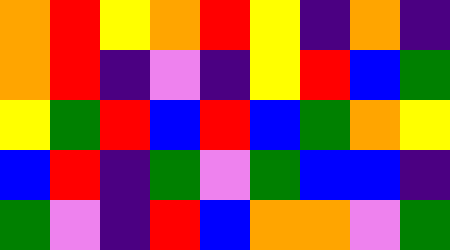[["orange", "red", "yellow", "orange", "red", "yellow", "indigo", "orange", "indigo"], ["orange", "red", "indigo", "violet", "indigo", "yellow", "red", "blue", "green"], ["yellow", "green", "red", "blue", "red", "blue", "green", "orange", "yellow"], ["blue", "red", "indigo", "green", "violet", "green", "blue", "blue", "indigo"], ["green", "violet", "indigo", "red", "blue", "orange", "orange", "violet", "green"]]